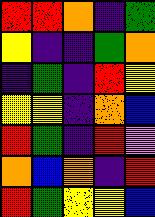[["red", "red", "orange", "indigo", "green"], ["yellow", "indigo", "indigo", "green", "orange"], ["indigo", "green", "indigo", "red", "yellow"], ["yellow", "yellow", "indigo", "orange", "blue"], ["red", "green", "indigo", "red", "violet"], ["orange", "blue", "orange", "indigo", "red"], ["red", "green", "yellow", "yellow", "blue"]]